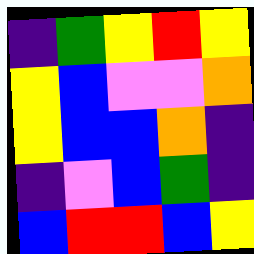[["indigo", "green", "yellow", "red", "yellow"], ["yellow", "blue", "violet", "violet", "orange"], ["yellow", "blue", "blue", "orange", "indigo"], ["indigo", "violet", "blue", "green", "indigo"], ["blue", "red", "red", "blue", "yellow"]]